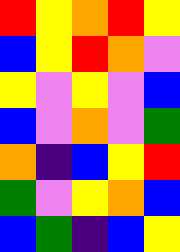[["red", "yellow", "orange", "red", "yellow"], ["blue", "yellow", "red", "orange", "violet"], ["yellow", "violet", "yellow", "violet", "blue"], ["blue", "violet", "orange", "violet", "green"], ["orange", "indigo", "blue", "yellow", "red"], ["green", "violet", "yellow", "orange", "blue"], ["blue", "green", "indigo", "blue", "yellow"]]